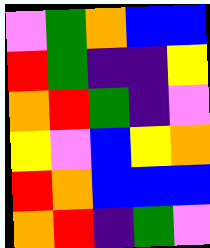[["violet", "green", "orange", "blue", "blue"], ["red", "green", "indigo", "indigo", "yellow"], ["orange", "red", "green", "indigo", "violet"], ["yellow", "violet", "blue", "yellow", "orange"], ["red", "orange", "blue", "blue", "blue"], ["orange", "red", "indigo", "green", "violet"]]